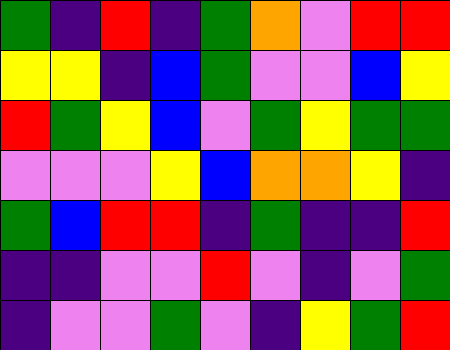[["green", "indigo", "red", "indigo", "green", "orange", "violet", "red", "red"], ["yellow", "yellow", "indigo", "blue", "green", "violet", "violet", "blue", "yellow"], ["red", "green", "yellow", "blue", "violet", "green", "yellow", "green", "green"], ["violet", "violet", "violet", "yellow", "blue", "orange", "orange", "yellow", "indigo"], ["green", "blue", "red", "red", "indigo", "green", "indigo", "indigo", "red"], ["indigo", "indigo", "violet", "violet", "red", "violet", "indigo", "violet", "green"], ["indigo", "violet", "violet", "green", "violet", "indigo", "yellow", "green", "red"]]